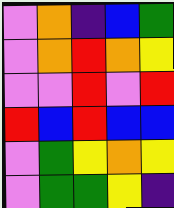[["violet", "orange", "indigo", "blue", "green"], ["violet", "orange", "red", "orange", "yellow"], ["violet", "violet", "red", "violet", "red"], ["red", "blue", "red", "blue", "blue"], ["violet", "green", "yellow", "orange", "yellow"], ["violet", "green", "green", "yellow", "indigo"]]